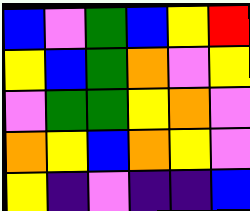[["blue", "violet", "green", "blue", "yellow", "red"], ["yellow", "blue", "green", "orange", "violet", "yellow"], ["violet", "green", "green", "yellow", "orange", "violet"], ["orange", "yellow", "blue", "orange", "yellow", "violet"], ["yellow", "indigo", "violet", "indigo", "indigo", "blue"]]